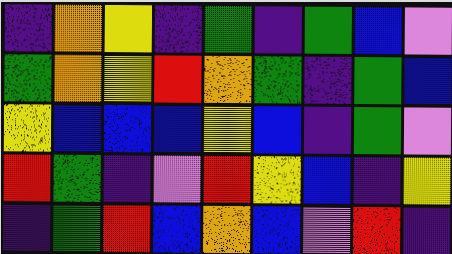[["indigo", "orange", "yellow", "indigo", "green", "indigo", "green", "blue", "violet"], ["green", "orange", "yellow", "red", "orange", "green", "indigo", "green", "blue"], ["yellow", "blue", "blue", "blue", "yellow", "blue", "indigo", "green", "violet"], ["red", "green", "indigo", "violet", "red", "yellow", "blue", "indigo", "yellow"], ["indigo", "green", "red", "blue", "orange", "blue", "violet", "red", "indigo"]]